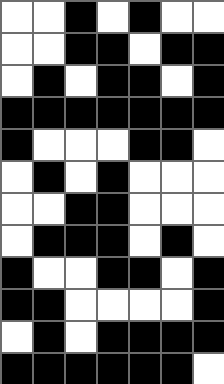[["white", "white", "black", "white", "black", "white", "white"], ["white", "white", "black", "black", "white", "black", "black"], ["white", "black", "white", "black", "black", "white", "black"], ["black", "black", "black", "black", "black", "black", "black"], ["black", "white", "white", "white", "black", "black", "white"], ["white", "black", "white", "black", "white", "white", "white"], ["white", "white", "black", "black", "white", "white", "white"], ["white", "black", "black", "black", "white", "black", "white"], ["black", "white", "white", "black", "black", "white", "black"], ["black", "black", "white", "white", "white", "white", "black"], ["white", "black", "white", "black", "black", "black", "black"], ["black", "black", "black", "black", "black", "black", "white"]]